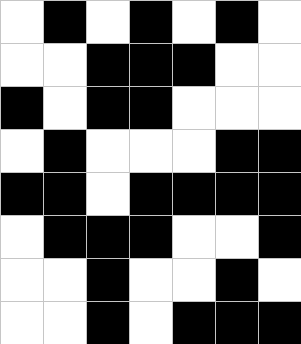[["white", "black", "white", "black", "white", "black", "white"], ["white", "white", "black", "black", "black", "white", "white"], ["black", "white", "black", "black", "white", "white", "white"], ["white", "black", "white", "white", "white", "black", "black"], ["black", "black", "white", "black", "black", "black", "black"], ["white", "black", "black", "black", "white", "white", "black"], ["white", "white", "black", "white", "white", "black", "white"], ["white", "white", "black", "white", "black", "black", "black"]]